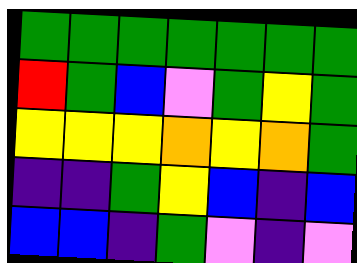[["green", "green", "green", "green", "green", "green", "green"], ["red", "green", "blue", "violet", "green", "yellow", "green"], ["yellow", "yellow", "yellow", "orange", "yellow", "orange", "green"], ["indigo", "indigo", "green", "yellow", "blue", "indigo", "blue"], ["blue", "blue", "indigo", "green", "violet", "indigo", "violet"]]